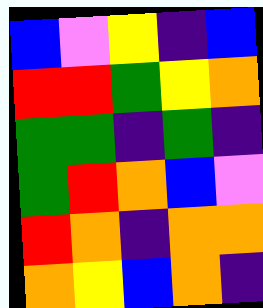[["blue", "violet", "yellow", "indigo", "blue"], ["red", "red", "green", "yellow", "orange"], ["green", "green", "indigo", "green", "indigo"], ["green", "red", "orange", "blue", "violet"], ["red", "orange", "indigo", "orange", "orange"], ["orange", "yellow", "blue", "orange", "indigo"]]